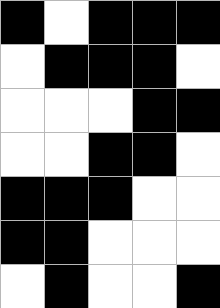[["black", "white", "black", "black", "black"], ["white", "black", "black", "black", "white"], ["white", "white", "white", "black", "black"], ["white", "white", "black", "black", "white"], ["black", "black", "black", "white", "white"], ["black", "black", "white", "white", "white"], ["white", "black", "white", "white", "black"]]